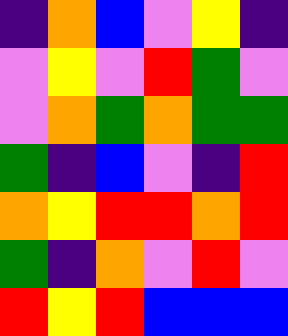[["indigo", "orange", "blue", "violet", "yellow", "indigo"], ["violet", "yellow", "violet", "red", "green", "violet"], ["violet", "orange", "green", "orange", "green", "green"], ["green", "indigo", "blue", "violet", "indigo", "red"], ["orange", "yellow", "red", "red", "orange", "red"], ["green", "indigo", "orange", "violet", "red", "violet"], ["red", "yellow", "red", "blue", "blue", "blue"]]